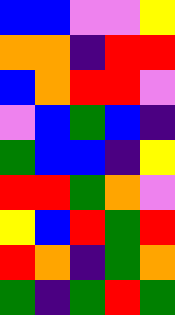[["blue", "blue", "violet", "violet", "yellow"], ["orange", "orange", "indigo", "red", "red"], ["blue", "orange", "red", "red", "violet"], ["violet", "blue", "green", "blue", "indigo"], ["green", "blue", "blue", "indigo", "yellow"], ["red", "red", "green", "orange", "violet"], ["yellow", "blue", "red", "green", "red"], ["red", "orange", "indigo", "green", "orange"], ["green", "indigo", "green", "red", "green"]]